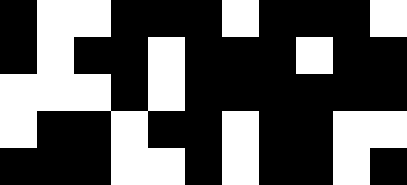[["black", "white", "white", "black", "black", "black", "white", "black", "black", "black", "white"], ["black", "white", "black", "black", "white", "black", "black", "black", "white", "black", "black"], ["white", "white", "white", "black", "white", "black", "black", "black", "black", "black", "black"], ["white", "black", "black", "white", "black", "black", "white", "black", "black", "white", "white"], ["black", "black", "black", "white", "white", "black", "white", "black", "black", "white", "black"]]